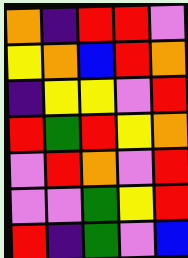[["orange", "indigo", "red", "red", "violet"], ["yellow", "orange", "blue", "red", "orange"], ["indigo", "yellow", "yellow", "violet", "red"], ["red", "green", "red", "yellow", "orange"], ["violet", "red", "orange", "violet", "red"], ["violet", "violet", "green", "yellow", "red"], ["red", "indigo", "green", "violet", "blue"]]